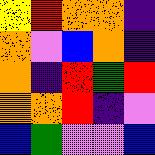[["yellow", "red", "orange", "orange", "indigo"], ["orange", "violet", "blue", "orange", "indigo"], ["orange", "indigo", "red", "green", "red"], ["orange", "orange", "red", "indigo", "violet"], ["blue", "green", "violet", "violet", "blue"]]